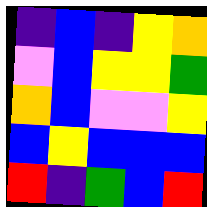[["indigo", "blue", "indigo", "yellow", "orange"], ["violet", "blue", "yellow", "yellow", "green"], ["orange", "blue", "violet", "violet", "yellow"], ["blue", "yellow", "blue", "blue", "blue"], ["red", "indigo", "green", "blue", "red"]]